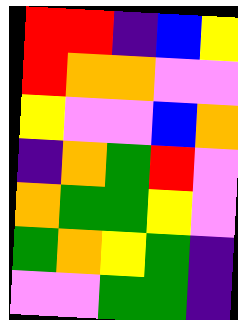[["red", "red", "indigo", "blue", "yellow"], ["red", "orange", "orange", "violet", "violet"], ["yellow", "violet", "violet", "blue", "orange"], ["indigo", "orange", "green", "red", "violet"], ["orange", "green", "green", "yellow", "violet"], ["green", "orange", "yellow", "green", "indigo"], ["violet", "violet", "green", "green", "indigo"]]